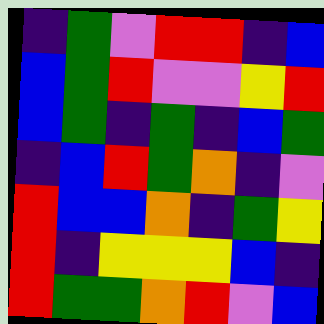[["indigo", "green", "violet", "red", "red", "indigo", "blue"], ["blue", "green", "red", "violet", "violet", "yellow", "red"], ["blue", "green", "indigo", "green", "indigo", "blue", "green"], ["indigo", "blue", "red", "green", "orange", "indigo", "violet"], ["red", "blue", "blue", "orange", "indigo", "green", "yellow"], ["red", "indigo", "yellow", "yellow", "yellow", "blue", "indigo"], ["red", "green", "green", "orange", "red", "violet", "blue"]]